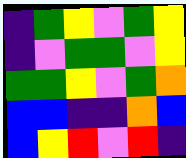[["indigo", "green", "yellow", "violet", "green", "yellow"], ["indigo", "violet", "green", "green", "violet", "yellow"], ["green", "green", "yellow", "violet", "green", "orange"], ["blue", "blue", "indigo", "indigo", "orange", "blue"], ["blue", "yellow", "red", "violet", "red", "indigo"]]